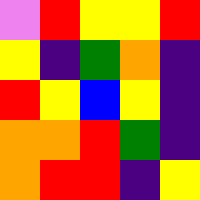[["violet", "red", "yellow", "yellow", "red"], ["yellow", "indigo", "green", "orange", "indigo"], ["red", "yellow", "blue", "yellow", "indigo"], ["orange", "orange", "red", "green", "indigo"], ["orange", "red", "red", "indigo", "yellow"]]